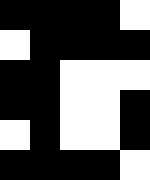[["black", "black", "black", "black", "white"], ["white", "black", "black", "black", "black"], ["black", "black", "white", "white", "white"], ["black", "black", "white", "white", "black"], ["white", "black", "white", "white", "black"], ["black", "black", "black", "black", "white"]]